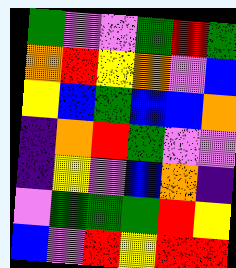[["green", "violet", "violet", "green", "red", "green"], ["orange", "red", "yellow", "orange", "violet", "blue"], ["yellow", "blue", "green", "blue", "blue", "orange"], ["indigo", "orange", "red", "green", "violet", "violet"], ["indigo", "yellow", "violet", "blue", "orange", "indigo"], ["violet", "green", "green", "green", "red", "yellow"], ["blue", "violet", "red", "yellow", "red", "red"]]